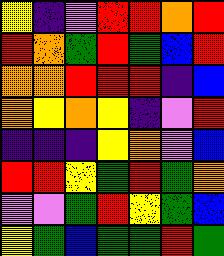[["yellow", "indigo", "violet", "red", "red", "orange", "red"], ["red", "orange", "green", "red", "green", "blue", "red"], ["orange", "orange", "red", "red", "red", "indigo", "blue"], ["orange", "yellow", "orange", "yellow", "indigo", "violet", "red"], ["indigo", "indigo", "indigo", "yellow", "orange", "violet", "blue"], ["red", "red", "yellow", "green", "red", "green", "orange"], ["violet", "violet", "green", "red", "yellow", "green", "blue"], ["yellow", "green", "blue", "green", "green", "red", "green"]]